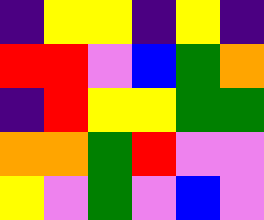[["indigo", "yellow", "yellow", "indigo", "yellow", "indigo"], ["red", "red", "violet", "blue", "green", "orange"], ["indigo", "red", "yellow", "yellow", "green", "green"], ["orange", "orange", "green", "red", "violet", "violet"], ["yellow", "violet", "green", "violet", "blue", "violet"]]